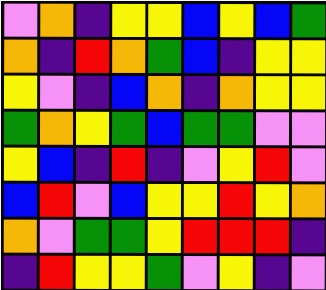[["violet", "orange", "indigo", "yellow", "yellow", "blue", "yellow", "blue", "green"], ["orange", "indigo", "red", "orange", "green", "blue", "indigo", "yellow", "yellow"], ["yellow", "violet", "indigo", "blue", "orange", "indigo", "orange", "yellow", "yellow"], ["green", "orange", "yellow", "green", "blue", "green", "green", "violet", "violet"], ["yellow", "blue", "indigo", "red", "indigo", "violet", "yellow", "red", "violet"], ["blue", "red", "violet", "blue", "yellow", "yellow", "red", "yellow", "orange"], ["orange", "violet", "green", "green", "yellow", "red", "red", "red", "indigo"], ["indigo", "red", "yellow", "yellow", "green", "violet", "yellow", "indigo", "violet"]]